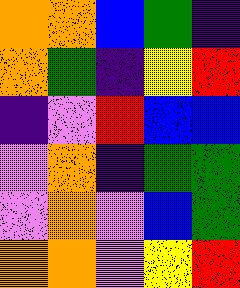[["orange", "orange", "blue", "green", "indigo"], ["orange", "green", "indigo", "yellow", "red"], ["indigo", "violet", "red", "blue", "blue"], ["violet", "orange", "indigo", "green", "green"], ["violet", "orange", "violet", "blue", "green"], ["orange", "orange", "violet", "yellow", "red"]]